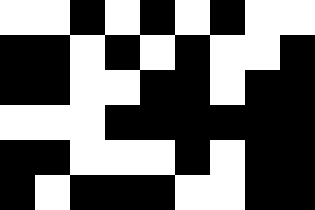[["white", "white", "black", "white", "black", "white", "black", "white", "white"], ["black", "black", "white", "black", "white", "black", "white", "white", "black"], ["black", "black", "white", "white", "black", "black", "white", "black", "black"], ["white", "white", "white", "black", "black", "black", "black", "black", "black"], ["black", "black", "white", "white", "white", "black", "white", "black", "black"], ["black", "white", "black", "black", "black", "white", "white", "black", "black"]]